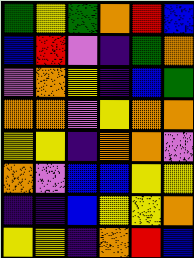[["green", "yellow", "green", "orange", "red", "blue"], ["blue", "red", "violet", "indigo", "green", "orange"], ["violet", "orange", "yellow", "indigo", "blue", "green"], ["orange", "orange", "violet", "yellow", "orange", "orange"], ["yellow", "yellow", "indigo", "orange", "orange", "violet"], ["orange", "violet", "blue", "blue", "yellow", "yellow"], ["indigo", "indigo", "blue", "yellow", "yellow", "orange"], ["yellow", "yellow", "indigo", "orange", "red", "blue"]]